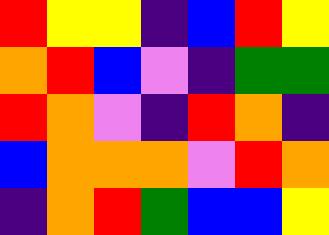[["red", "yellow", "yellow", "indigo", "blue", "red", "yellow"], ["orange", "red", "blue", "violet", "indigo", "green", "green"], ["red", "orange", "violet", "indigo", "red", "orange", "indigo"], ["blue", "orange", "orange", "orange", "violet", "red", "orange"], ["indigo", "orange", "red", "green", "blue", "blue", "yellow"]]